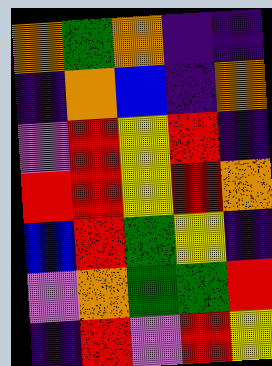[["orange", "green", "orange", "indigo", "indigo"], ["indigo", "orange", "blue", "indigo", "orange"], ["violet", "red", "yellow", "red", "indigo"], ["red", "red", "yellow", "red", "orange"], ["blue", "red", "green", "yellow", "indigo"], ["violet", "orange", "green", "green", "red"], ["indigo", "red", "violet", "red", "yellow"]]